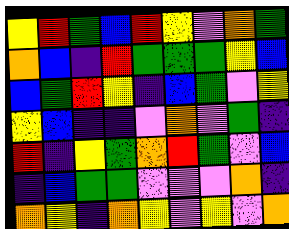[["yellow", "red", "green", "blue", "red", "yellow", "violet", "orange", "green"], ["orange", "blue", "indigo", "red", "green", "green", "green", "yellow", "blue"], ["blue", "green", "red", "yellow", "indigo", "blue", "green", "violet", "yellow"], ["yellow", "blue", "indigo", "indigo", "violet", "orange", "violet", "green", "indigo"], ["red", "indigo", "yellow", "green", "orange", "red", "green", "violet", "blue"], ["indigo", "blue", "green", "green", "violet", "violet", "violet", "orange", "indigo"], ["orange", "yellow", "indigo", "orange", "yellow", "violet", "yellow", "violet", "orange"]]